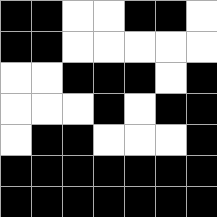[["black", "black", "white", "white", "black", "black", "white"], ["black", "black", "white", "white", "white", "white", "white"], ["white", "white", "black", "black", "black", "white", "black"], ["white", "white", "white", "black", "white", "black", "black"], ["white", "black", "black", "white", "white", "white", "black"], ["black", "black", "black", "black", "black", "black", "black"], ["black", "black", "black", "black", "black", "black", "black"]]